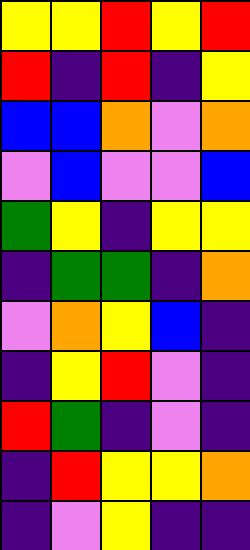[["yellow", "yellow", "red", "yellow", "red"], ["red", "indigo", "red", "indigo", "yellow"], ["blue", "blue", "orange", "violet", "orange"], ["violet", "blue", "violet", "violet", "blue"], ["green", "yellow", "indigo", "yellow", "yellow"], ["indigo", "green", "green", "indigo", "orange"], ["violet", "orange", "yellow", "blue", "indigo"], ["indigo", "yellow", "red", "violet", "indigo"], ["red", "green", "indigo", "violet", "indigo"], ["indigo", "red", "yellow", "yellow", "orange"], ["indigo", "violet", "yellow", "indigo", "indigo"]]